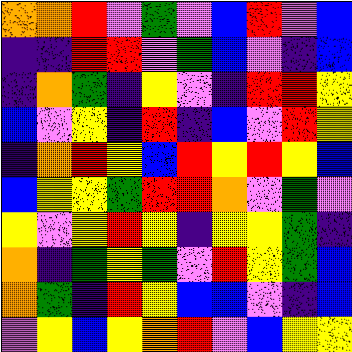[["orange", "orange", "red", "violet", "green", "violet", "blue", "red", "violet", "blue"], ["indigo", "indigo", "red", "red", "violet", "green", "blue", "violet", "indigo", "blue"], ["indigo", "orange", "green", "indigo", "yellow", "violet", "indigo", "red", "red", "yellow"], ["blue", "violet", "yellow", "indigo", "red", "indigo", "blue", "violet", "red", "yellow"], ["indigo", "orange", "red", "yellow", "blue", "red", "yellow", "red", "yellow", "blue"], ["blue", "yellow", "yellow", "green", "red", "red", "orange", "violet", "green", "violet"], ["yellow", "violet", "yellow", "red", "yellow", "indigo", "yellow", "yellow", "green", "indigo"], ["orange", "indigo", "green", "yellow", "green", "violet", "red", "yellow", "green", "blue"], ["orange", "green", "indigo", "red", "yellow", "blue", "blue", "violet", "indigo", "blue"], ["violet", "yellow", "blue", "yellow", "orange", "red", "violet", "blue", "yellow", "yellow"]]